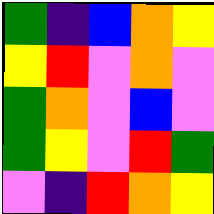[["green", "indigo", "blue", "orange", "yellow"], ["yellow", "red", "violet", "orange", "violet"], ["green", "orange", "violet", "blue", "violet"], ["green", "yellow", "violet", "red", "green"], ["violet", "indigo", "red", "orange", "yellow"]]